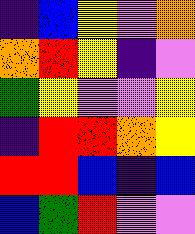[["indigo", "blue", "yellow", "violet", "orange"], ["orange", "red", "yellow", "indigo", "violet"], ["green", "yellow", "violet", "violet", "yellow"], ["indigo", "red", "red", "orange", "yellow"], ["red", "red", "blue", "indigo", "blue"], ["blue", "green", "red", "violet", "violet"]]